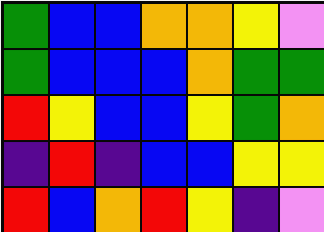[["green", "blue", "blue", "orange", "orange", "yellow", "violet"], ["green", "blue", "blue", "blue", "orange", "green", "green"], ["red", "yellow", "blue", "blue", "yellow", "green", "orange"], ["indigo", "red", "indigo", "blue", "blue", "yellow", "yellow"], ["red", "blue", "orange", "red", "yellow", "indigo", "violet"]]